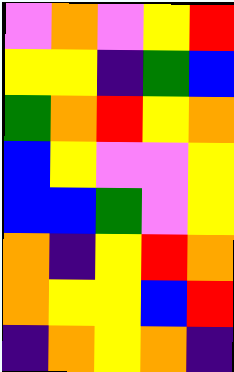[["violet", "orange", "violet", "yellow", "red"], ["yellow", "yellow", "indigo", "green", "blue"], ["green", "orange", "red", "yellow", "orange"], ["blue", "yellow", "violet", "violet", "yellow"], ["blue", "blue", "green", "violet", "yellow"], ["orange", "indigo", "yellow", "red", "orange"], ["orange", "yellow", "yellow", "blue", "red"], ["indigo", "orange", "yellow", "orange", "indigo"]]